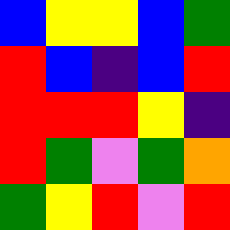[["blue", "yellow", "yellow", "blue", "green"], ["red", "blue", "indigo", "blue", "red"], ["red", "red", "red", "yellow", "indigo"], ["red", "green", "violet", "green", "orange"], ["green", "yellow", "red", "violet", "red"]]